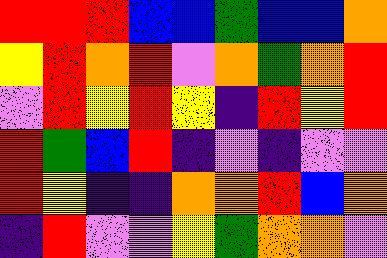[["red", "red", "red", "blue", "blue", "green", "blue", "blue", "orange"], ["yellow", "red", "orange", "red", "violet", "orange", "green", "orange", "red"], ["violet", "red", "yellow", "red", "yellow", "indigo", "red", "yellow", "red"], ["red", "green", "blue", "red", "indigo", "violet", "indigo", "violet", "violet"], ["red", "yellow", "indigo", "indigo", "orange", "orange", "red", "blue", "orange"], ["indigo", "red", "violet", "violet", "yellow", "green", "orange", "orange", "violet"]]